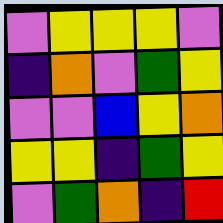[["violet", "yellow", "yellow", "yellow", "violet"], ["indigo", "orange", "violet", "green", "yellow"], ["violet", "violet", "blue", "yellow", "orange"], ["yellow", "yellow", "indigo", "green", "yellow"], ["violet", "green", "orange", "indigo", "red"]]